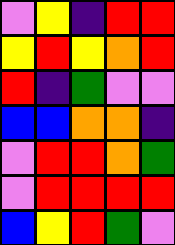[["violet", "yellow", "indigo", "red", "red"], ["yellow", "red", "yellow", "orange", "red"], ["red", "indigo", "green", "violet", "violet"], ["blue", "blue", "orange", "orange", "indigo"], ["violet", "red", "red", "orange", "green"], ["violet", "red", "red", "red", "red"], ["blue", "yellow", "red", "green", "violet"]]